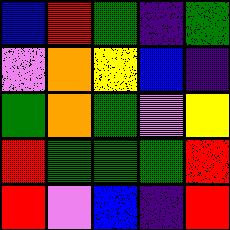[["blue", "red", "green", "indigo", "green"], ["violet", "orange", "yellow", "blue", "indigo"], ["green", "orange", "green", "violet", "yellow"], ["red", "green", "green", "green", "red"], ["red", "violet", "blue", "indigo", "red"]]